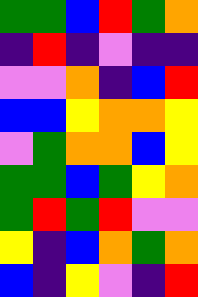[["green", "green", "blue", "red", "green", "orange"], ["indigo", "red", "indigo", "violet", "indigo", "indigo"], ["violet", "violet", "orange", "indigo", "blue", "red"], ["blue", "blue", "yellow", "orange", "orange", "yellow"], ["violet", "green", "orange", "orange", "blue", "yellow"], ["green", "green", "blue", "green", "yellow", "orange"], ["green", "red", "green", "red", "violet", "violet"], ["yellow", "indigo", "blue", "orange", "green", "orange"], ["blue", "indigo", "yellow", "violet", "indigo", "red"]]